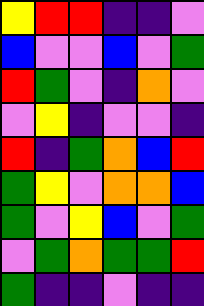[["yellow", "red", "red", "indigo", "indigo", "violet"], ["blue", "violet", "violet", "blue", "violet", "green"], ["red", "green", "violet", "indigo", "orange", "violet"], ["violet", "yellow", "indigo", "violet", "violet", "indigo"], ["red", "indigo", "green", "orange", "blue", "red"], ["green", "yellow", "violet", "orange", "orange", "blue"], ["green", "violet", "yellow", "blue", "violet", "green"], ["violet", "green", "orange", "green", "green", "red"], ["green", "indigo", "indigo", "violet", "indigo", "indigo"]]